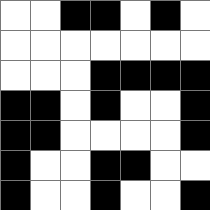[["white", "white", "black", "black", "white", "black", "white"], ["white", "white", "white", "white", "white", "white", "white"], ["white", "white", "white", "black", "black", "black", "black"], ["black", "black", "white", "black", "white", "white", "black"], ["black", "black", "white", "white", "white", "white", "black"], ["black", "white", "white", "black", "black", "white", "white"], ["black", "white", "white", "black", "white", "white", "black"]]